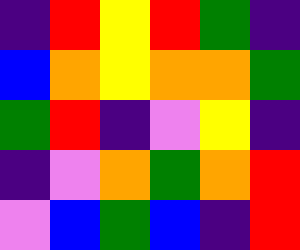[["indigo", "red", "yellow", "red", "green", "indigo"], ["blue", "orange", "yellow", "orange", "orange", "green"], ["green", "red", "indigo", "violet", "yellow", "indigo"], ["indigo", "violet", "orange", "green", "orange", "red"], ["violet", "blue", "green", "blue", "indigo", "red"]]